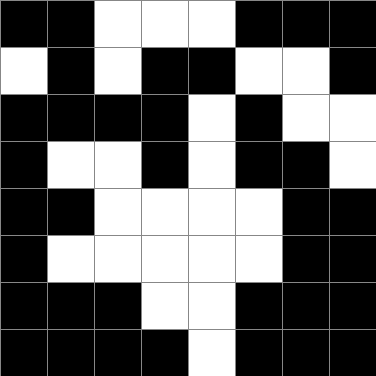[["black", "black", "white", "white", "white", "black", "black", "black"], ["white", "black", "white", "black", "black", "white", "white", "black"], ["black", "black", "black", "black", "white", "black", "white", "white"], ["black", "white", "white", "black", "white", "black", "black", "white"], ["black", "black", "white", "white", "white", "white", "black", "black"], ["black", "white", "white", "white", "white", "white", "black", "black"], ["black", "black", "black", "white", "white", "black", "black", "black"], ["black", "black", "black", "black", "white", "black", "black", "black"]]